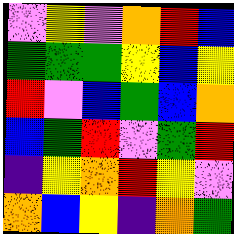[["violet", "yellow", "violet", "orange", "red", "blue"], ["green", "green", "green", "yellow", "blue", "yellow"], ["red", "violet", "blue", "green", "blue", "orange"], ["blue", "green", "red", "violet", "green", "red"], ["indigo", "yellow", "orange", "red", "yellow", "violet"], ["orange", "blue", "yellow", "indigo", "orange", "green"]]